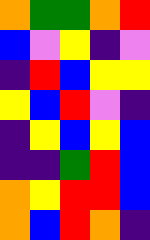[["orange", "green", "green", "orange", "red"], ["blue", "violet", "yellow", "indigo", "violet"], ["indigo", "red", "blue", "yellow", "yellow"], ["yellow", "blue", "red", "violet", "indigo"], ["indigo", "yellow", "blue", "yellow", "blue"], ["indigo", "indigo", "green", "red", "blue"], ["orange", "yellow", "red", "red", "blue"], ["orange", "blue", "red", "orange", "indigo"]]